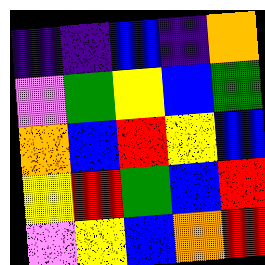[["indigo", "indigo", "blue", "indigo", "orange"], ["violet", "green", "yellow", "blue", "green"], ["orange", "blue", "red", "yellow", "blue"], ["yellow", "red", "green", "blue", "red"], ["violet", "yellow", "blue", "orange", "red"]]